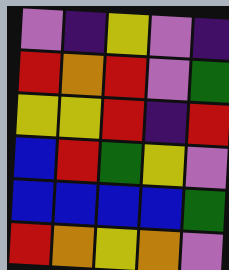[["violet", "indigo", "yellow", "violet", "indigo"], ["red", "orange", "red", "violet", "green"], ["yellow", "yellow", "red", "indigo", "red"], ["blue", "red", "green", "yellow", "violet"], ["blue", "blue", "blue", "blue", "green"], ["red", "orange", "yellow", "orange", "violet"]]